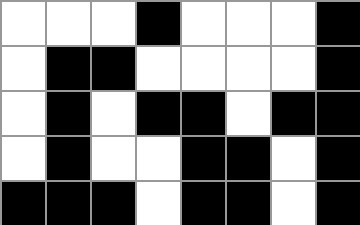[["white", "white", "white", "black", "white", "white", "white", "black"], ["white", "black", "black", "white", "white", "white", "white", "black"], ["white", "black", "white", "black", "black", "white", "black", "black"], ["white", "black", "white", "white", "black", "black", "white", "black"], ["black", "black", "black", "white", "black", "black", "white", "black"]]